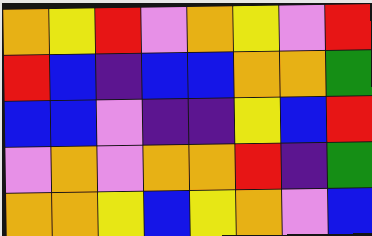[["orange", "yellow", "red", "violet", "orange", "yellow", "violet", "red"], ["red", "blue", "indigo", "blue", "blue", "orange", "orange", "green"], ["blue", "blue", "violet", "indigo", "indigo", "yellow", "blue", "red"], ["violet", "orange", "violet", "orange", "orange", "red", "indigo", "green"], ["orange", "orange", "yellow", "blue", "yellow", "orange", "violet", "blue"]]